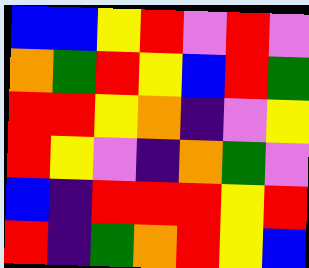[["blue", "blue", "yellow", "red", "violet", "red", "violet"], ["orange", "green", "red", "yellow", "blue", "red", "green"], ["red", "red", "yellow", "orange", "indigo", "violet", "yellow"], ["red", "yellow", "violet", "indigo", "orange", "green", "violet"], ["blue", "indigo", "red", "red", "red", "yellow", "red"], ["red", "indigo", "green", "orange", "red", "yellow", "blue"]]